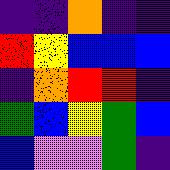[["indigo", "indigo", "orange", "indigo", "indigo"], ["red", "yellow", "blue", "blue", "blue"], ["indigo", "orange", "red", "red", "indigo"], ["green", "blue", "yellow", "green", "blue"], ["blue", "violet", "violet", "green", "indigo"]]